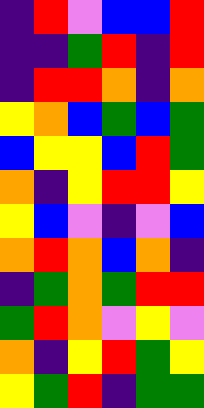[["indigo", "red", "violet", "blue", "blue", "red"], ["indigo", "indigo", "green", "red", "indigo", "red"], ["indigo", "red", "red", "orange", "indigo", "orange"], ["yellow", "orange", "blue", "green", "blue", "green"], ["blue", "yellow", "yellow", "blue", "red", "green"], ["orange", "indigo", "yellow", "red", "red", "yellow"], ["yellow", "blue", "violet", "indigo", "violet", "blue"], ["orange", "red", "orange", "blue", "orange", "indigo"], ["indigo", "green", "orange", "green", "red", "red"], ["green", "red", "orange", "violet", "yellow", "violet"], ["orange", "indigo", "yellow", "red", "green", "yellow"], ["yellow", "green", "red", "indigo", "green", "green"]]